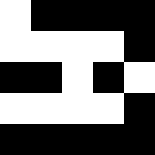[["white", "black", "black", "black", "black"], ["white", "white", "white", "white", "black"], ["black", "black", "white", "black", "white"], ["white", "white", "white", "white", "black"], ["black", "black", "black", "black", "black"]]